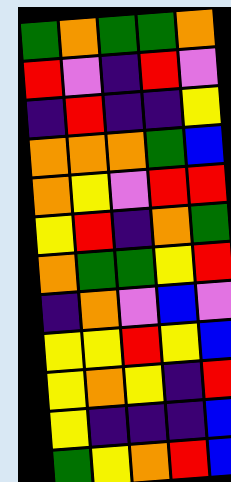[["green", "orange", "green", "green", "orange"], ["red", "violet", "indigo", "red", "violet"], ["indigo", "red", "indigo", "indigo", "yellow"], ["orange", "orange", "orange", "green", "blue"], ["orange", "yellow", "violet", "red", "red"], ["yellow", "red", "indigo", "orange", "green"], ["orange", "green", "green", "yellow", "red"], ["indigo", "orange", "violet", "blue", "violet"], ["yellow", "yellow", "red", "yellow", "blue"], ["yellow", "orange", "yellow", "indigo", "red"], ["yellow", "indigo", "indigo", "indigo", "blue"], ["green", "yellow", "orange", "red", "blue"]]